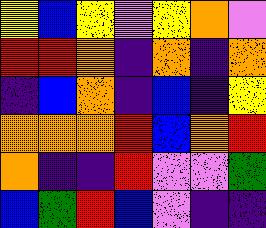[["yellow", "blue", "yellow", "violet", "yellow", "orange", "violet"], ["red", "red", "orange", "indigo", "orange", "indigo", "orange"], ["indigo", "blue", "orange", "indigo", "blue", "indigo", "yellow"], ["orange", "orange", "orange", "red", "blue", "orange", "red"], ["orange", "indigo", "indigo", "red", "violet", "violet", "green"], ["blue", "green", "red", "blue", "violet", "indigo", "indigo"]]